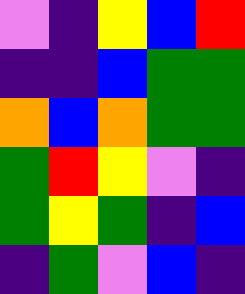[["violet", "indigo", "yellow", "blue", "red"], ["indigo", "indigo", "blue", "green", "green"], ["orange", "blue", "orange", "green", "green"], ["green", "red", "yellow", "violet", "indigo"], ["green", "yellow", "green", "indigo", "blue"], ["indigo", "green", "violet", "blue", "indigo"]]